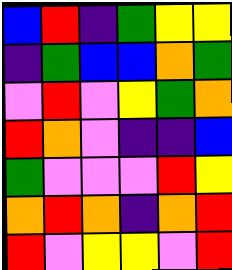[["blue", "red", "indigo", "green", "yellow", "yellow"], ["indigo", "green", "blue", "blue", "orange", "green"], ["violet", "red", "violet", "yellow", "green", "orange"], ["red", "orange", "violet", "indigo", "indigo", "blue"], ["green", "violet", "violet", "violet", "red", "yellow"], ["orange", "red", "orange", "indigo", "orange", "red"], ["red", "violet", "yellow", "yellow", "violet", "red"]]